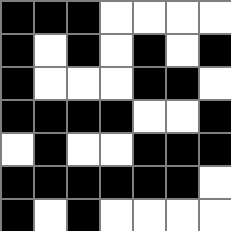[["black", "black", "black", "white", "white", "white", "white"], ["black", "white", "black", "white", "black", "white", "black"], ["black", "white", "white", "white", "black", "black", "white"], ["black", "black", "black", "black", "white", "white", "black"], ["white", "black", "white", "white", "black", "black", "black"], ["black", "black", "black", "black", "black", "black", "white"], ["black", "white", "black", "white", "white", "white", "white"]]